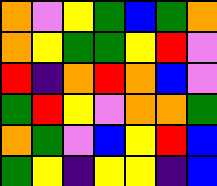[["orange", "violet", "yellow", "green", "blue", "green", "orange"], ["orange", "yellow", "green", "green", "yellow", "red", "violet"], ["red", "indigo", "orange", "red", "orange", "blue", "violet"], ["green", "red", "yellow", "violet", "orange", "orange", "green"], ["orange", "green", "violet", "blue", "yellow", "red", "blue"], ["green", "yellow", "indigo", "yellow", "yellow", "indigo", "blue"]]